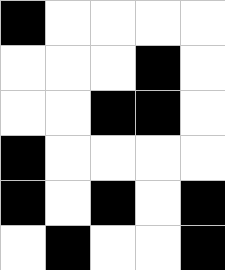[["black", "white", "white", "white", "white"], ["white", "white", "white", "black", "white"], ["white", "white", "black", "black", "white"], ["black", "white", "white", "white", "white"], ["black", "white", "black", "white", "black"], ["white", "black", "white", "white", "black"]]